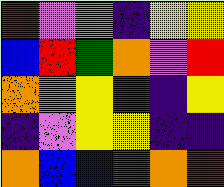[["red", "violet", "orange", "indigo", "yellow", "yellow"], ["blue", "red", "green", "orange", "violet", "red"], ["orange", "violet", "yellow", "green", "indigo", "yellow"], ["indigo", "violet", "yellow", "yellow", "indigo", "indigo"], ["orange", "blue", "blue", "red", "orange", "red"]]